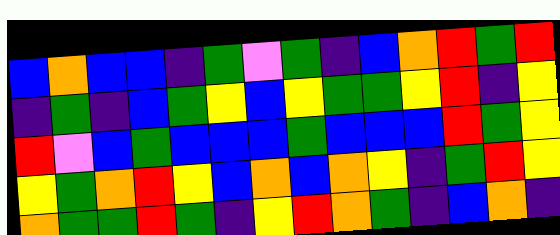[["blue", "orange", "blue", "blue", "indigo", "green", "violet", "green", "indigo", "blue", "orange", "red", "green", "red"], ["indigo", "green", "indigo", "blue", "green", "yellow", "blue", "yellow", "green", "green", "yellow", "red", "indigo", "yellow"], ["red", "violet", "blue", "green", "blue", "blue", "blue", "green", "blue", "blue", "blue", "red", "green", "yellow"], ["yellow", "green", "orange", "red", "yellow", "blue", "orange", "blue", "orange", "yellow", "indigo", "green", "red", "yellow"], ["orange", "green", "green", "red", "green", "indigo", "yellow", "red", "orange", "green", "indigo", "blue", "orange", "indigo"]]